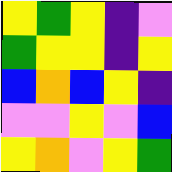[["yellow", "green", "yellow", "indigo", "violet"], ["green", "yellow", "yellow", "indigo", "yellow"], ["blue", "orange", "blue", "yellow", "indigo"], ["violet", "violet", "yellow", "violet", "blue"], ["yellow", "orange", "violet", "yellow", "green"]]